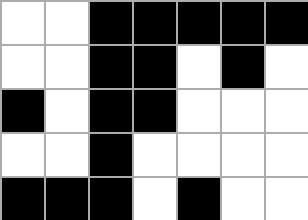[["white", "white", "black", "black", "black", "black", "black"], ["white", "white", "black", "black", "white", "black", "white"], ["black", "white", "black", "black", "white", "white", "white"], ["white", "white", "black", "white", "white", "white", "white"], ["black", "black", "black", "white", "black", "white", "white"]]